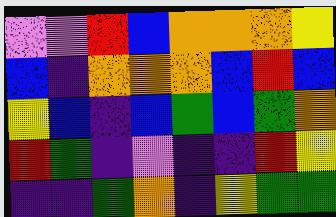[["violet", "violet", "red", "blue", "orange", "orange", "orange", "yellow"], ["blue", "indigo", "orange", "orange", "orange", "blue", "red", "blue"], ["yellow", "blue", "indigo", "blue", "green", "blue", "green", "orange"], ["red", "green", "indigo", "violet", "indigo", "indigo", "red", "yellow"], ["indigo", "indigo", "green", "orange", "indigo", "yellow", "green", "green"]]